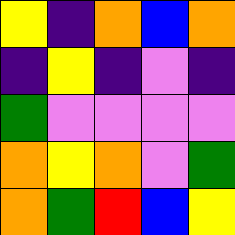[["yellow", "indigo", "orange", "blue", "orange"], ["indigo", "yellow", "indigo", "violet", "indigo"], ["green", "violet", "violet", "violet", "violet"], ["orange", "yellow", "orange", "violet", "green"], ["orange", "green", "red", "blue", "yellow"]]